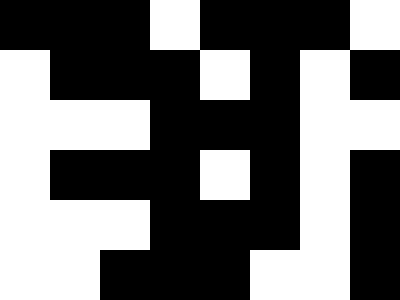[["black", "black", "black", "white", "black", "black", "black", "white"], ["white", "black", "black", "black", "white", "black", "white", "black"], ["white", "white", "white", "black", "black", "black", "white", "white"], ["white", "black", "black", "black", "white", "black", "white", "black"], ["white", "white", "white", "black", "black", "black", "white", "black"], ["white", "white", "black", "black", "black", "white", "white", "black"]]